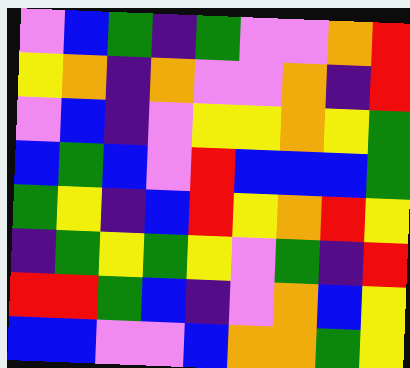[["violet", "blue", "green", "indigo", "green", "violet", "violet", "orange", "red"], ["yellow", "orange", "indigo", "orange", "violet", "violet", "orange", "indigo", "red"], ["violet", "blue", "indigo", "violet", "yellow", "yellow", "orange", "yellow", "green"], ["blue", "green", "blue", "violet", "red", "blue", "blue", "blue", "green"], ["green", "yellow", "indigo", "blue", "red", "yellow", "orange", "red", "yellow"], ["indigo", "green", "yellow", "green", "yellow", "violet", "green", "indigo", "red"], ["red", "red", "green", "blue", "indigo", "violet", "orange", "blue", "yellow"], ["blue", "blue", "violet", "violet", "blue", "orange", "orange", "green", "yellow"]]